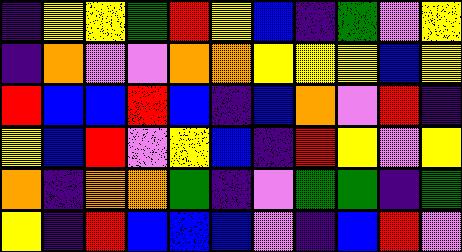[["indigo", "yellow", "yellow", "green", "red", "yellow", "blue", "indigo", "green", "violet", "yellow"], ["indigo", "orange", "violet", "violet", "orange", "orange", "yellow", "yellow", "yellow", "blue", "yellow"], ["red", "blue", "blue", "red", "blue", "indigo", "blue", "orange", "violet", "red", "indigo"], ["yellow", "blue", "red", "violet", "yellow", "blue", "indigo", "red", "yellow", "violet", "yellow"], ["orange", "indigo", "orange", "orange", "green", "indigo", "violet", "green", "green", "indigo", "green"], ["yellow", "indigo", "red", "blue", "blue", "blue", "violet", "indigo", "blue", "red", "violet"]]